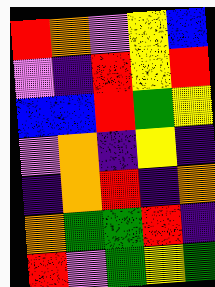[["red", "orange", "violet", "yellow", "blue"], ["violet", "indigo", "red", "yellow", "red"], ["blue", "blue", "red", "green", "yellow"], ["violet", "orange", "indigo", "yellow", "indigo"], ["indigo", "orange", "red", "indigo", "orange"], ["orange", "green", "green", "red", "indigo"], ["red", "violet", "green", "yellow", "green"]]